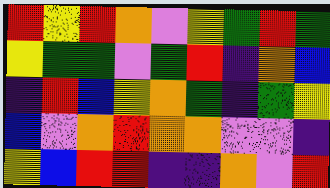[["red", "yellow", "red", "orange", "violet", "yellow", "green", "red", "green"], ["yellow", "green", "green", "violet", "green", "red", "indigo", "orange", "blue"], ["indigo", "red", "blue", "yellow", "orange", "green", "indigo", "green", "yellow"], ["blue", "violet", "orange", "red", "orange", "orange", "violet", "violet", "indigo"], ["yellow", "blue", "red", "red", "indigo", "indigo", "orange", "violet", "red"]]